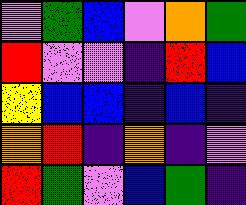[["violet", "green", "blue", "violet", "orange", "green"], ["red", "violet", "violet", "indigo", "red", "blue"], ["yellow", "blue", "blue", "indigo", "blue", "indigo"], ["orange", "red", "indigo", "orange", "indigo", "violet"], ["red", "green", "violet", "blue", "green", "indigo"]]